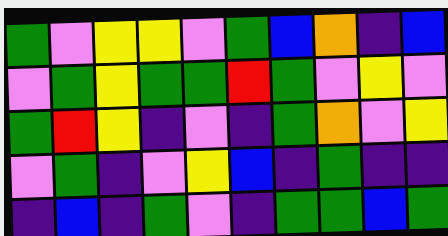[["green", "violet", "yellow", "yellow", "violet", "green", "blue", "orange", "indigo", "blue"], ["violet", "green", "yellow", "green", "green", "red", "green", "violet", "yellow", "violet"], ["green", "red", "yellow", "indigo", "violet", "indigo", "green", "orange", "violet", "yellow"], ["violet", "green", "indigo", "violet", "yellow", "blue", "indigo", "green", "indigo", "indigo"], ["indigo", "blue", "indigo", "green", "violet", "indigo", "green", "green", "blue", "green"]]